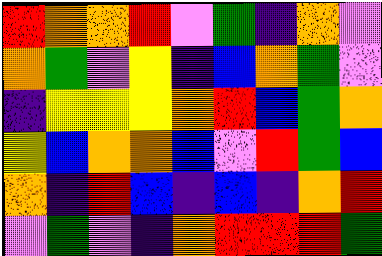[["red", "orange", "orange", "red", "violet", "green", "indigo", "orange", "violet"], ["orange", "green", "violet", "yellow", "indigo", "blue", "orange", "green", "violet"], ["indigo", "yellow", "yellow", "yellow", "orange", "red", "blue", "green", "orange"], ["yellow", "blue", "orange", "orange", "blue", "violet", "red", "green", "blue"], ["orange", "indigo", "red", "blue", "indigo", "blue", "indigo", "orange", "red"], ["violet", "green", "violet", "indigo", "orange", "red", "red", "red", "green"]]